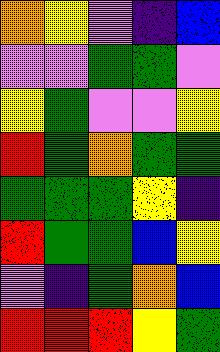[["orange", "yellow", "violet", "indigo", "blue"], ["violet", "violet", "green", "green", "violet"], ["yellow", "green", "violet", "violet", "yellow"], ["red", "green", "orange", "green", "green"], ["green", "green", "green", "yellow", "indigo"], ["red", "green", "green", "blue", "yellow"], ["violet", "indigo", "green", "orange", "blue"], ["red", "red", "red", "yellow", "green"]]